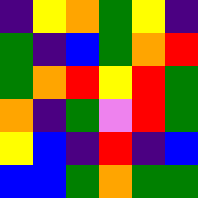[["indigo", "yellow", "orange", "green", "yellow", "indigo"], ["green", "indigo", "blue", "green", "orange", "red"], ["green", "orange", "red", "yellow", "red", "green"], ["orange", "indigo", "green", "violet", "red", "green"], ["yellow", "blue", "indigo", "red", "indigo", "blue"], ["blue", "blue", "green", "orange", "green", "green"]]